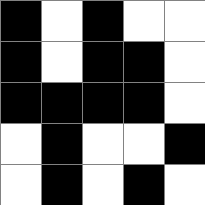[["black", "white", "black", "white", "white"], ["black", "white", "black", "black", "white"], ["black", "black", "black", "black", "white"], ["white", "black", "white", "white", "black"], ["white", "black", "white", "black", "white"]]